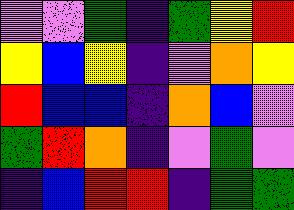[["violet", "violet", "green", "indigo", "green", "yellow", "red"], ["yellow", "blue", "yellow", "indigo", "violet", "orange", "yellow"], ["red", "blue", "blue", "indigo", "orange", "blue", "violet"], ["green", "red", "orange", "indigo", "violet", "green", "violet"], ["indigo", "blue", "red", "red", "indigo", "green", "green"]]